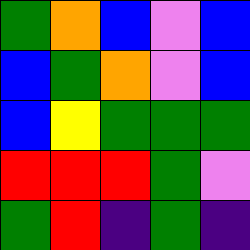[["green", "orange", "blue", "violet", "blue"], ["blue", "green", "orange", "violet", "blue"], ["blue", "yellow", "green", "green", "green"], ["red", "red", "red", "green", "violet"], ["green", "red", "indigo", "green", "indigo"]]